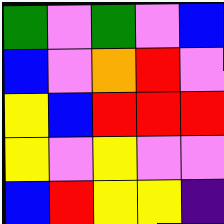[["green", "violet", "green", "violet", "blue"], ["blue", "violet", "orange", "red", "violet"], ["yellow", "blue", "red", "red", "red"], ["yellow", "violet", "yellow", "violet", "violet"], ["blue", "red", "yellow", "yellow", "indigo"]]